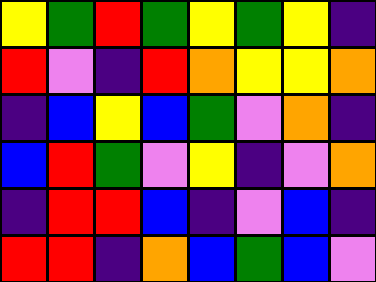[["yellow", "green", "red", "green", "yellow", "green", "yellow", "indigo"], ["red", "violet", "indigo", "red", "orange", "yellow", "yellow", "orange"], ["indigo", "blue", "yellow", "blue", "green", "violet", "orange", "indigo"], ["blue", "red", "green", "violet", "yellow", "indigo", "violet", "orange"], ["indigo", "red", "red", "blue", "indigo", "violet", "blue", "indigo"], ["red", "red", "indigo", "orange", "blue", "green", "blue", "violet"]]